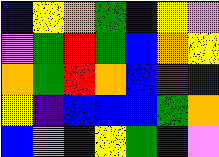[["blue", "yellow", "orange", "green", "blue", "yellow", "violet"], ["violet", "green", "red", "green", "blue", "orange", "yellow"], ["orange", "green", "red", "orange", "blue", "red", "indigo"], ["yellow", "indigo", "blue", "blue", "blue", "green", "orange"], ["blue", "violet", "indigo", "yellow", "green", "indigo", "violet"]]